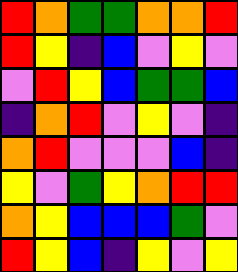[["red", "orange", "green", "green", "orange", "orange", "red"], ["red", "yellow", "indigo", "blue", "violet", "yellow", "violet"], ["violet", "red", "yellow", "blue", "green", "green", "blue"], ["indigo", "orange", "red", "violet", "yellow", "violet", "indigo"], ["orange", "red", "violet", "violet", "violet", "blue", "indigo"], ["yellow", "violet", "green", "yellow", "orange", "red", "red"], ["orange", "yellow", "blue", "blue", "blue", "green", "violet"], ["red", "yellow", "blue", "indigo", "yellow", "violet", "yellow"]]